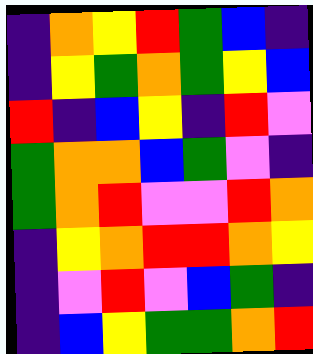[["indigo", "orange", "yellow", "red", "green", "blue", "indigo"], ["indigo", "yellow", "green", "orange", "green", "yellow", "blue"], ["red", "indigo", "blue", "yellow", "indigo", "red", "violet"], ["green", "orange", "orange", "blue", "green", "violet", "indigo"], ["green", "orange", "red", "violet", "violet", "red", "orange"], ["indigo", "yellow", "orange", "red", "red", "orange", "yellow"], ["indigo", "violet", "red", "violet", "blue", "green", "indigo"], ["indigo", "blue", "yellow", "green", "green", "orange", "red"]]